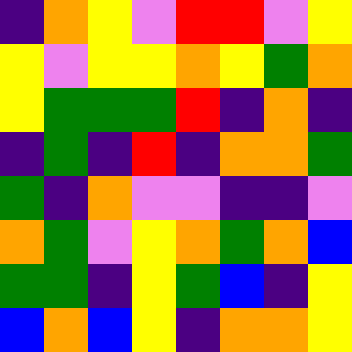[["indigo", "orange", "yellow", "violet", "red", "red", "violet", "yellow"], ["yellow", "violet", "yellow", "yellow", "orange", "yellow", "green", "orange"], ["yellow", "green", "green", "green", "red", "indigo", "orange", "indigo"], ["indigo", "green", "indigo", "red", "indigo", "orange", "orange", "green"], ["green", "indigo", "orange", "violet", "violet", "indigo", "indigo", "violet"], ["orange", "green", "violet", "yellow", "orange", "green", "orange", "blue"], ["green", "green", "indigo", "yellow", "green", "blue", "indigo", "yellow"], ["blue", "orange", "blue", "yellow", "indigo", "orange", "orange", "yellow"]]